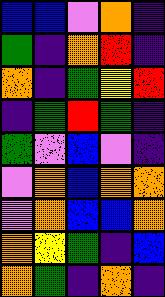[["blue", "blue", "violet", "orange", "indigo"], ["green", "indigo", "orange", "red", "indigo"], ["orange", "indigo", "green", "yellow", "red"], ["indigo", "green", "red", "green", "indigo"], ["green", "violet", "blue", "violet", "indigo"], ["violet", "orange", "blue", "orange", "orange"], ["violet", "orange", "blue", "blue", "orange"], ["orange", "yellow", "green", "indigo", "blue"], ["orange", "green", "indigo", "orange", "indigo"]]